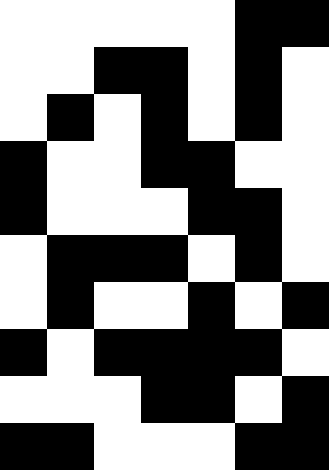[["white", "white", "white", "white", "white", "black", "black"], ["white", "white", "black", "black", "white", "black", "white"], ["white", "black", "white", "black", "white", "black", "white"], ["black", "white", "white", "black", "black", "white", "white"], ["black", "white", "white", "white", "black", "black", "white"], ["white", "black", "black", "black", "white", "black", "white"], ["white", "black", "white", "white", "black", "white", "black"], ["black", "white", "black", "black", "black", "black", "white"], ["white", "white", "white", "black", "black", "white", "black"], ["black", "black", "white", "white", "white", "black", "black"]]